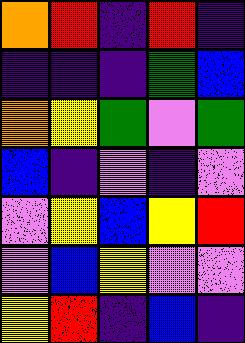[["orange", "red", "indigo", "red", "indigo"], ["indigo", "indigo", "indigo", "green", "blue"], ["orange", "yellow", "green", "violet", "green"], ["blue", "indigo", "violet", "indigo", "violet"], ["violet", "yellow", "blue", "yellow", "red"], ["violet", "blue", "yellow", "violet", "violet"], ["yellow", "red", "indigo", "blue", "indigo"]]